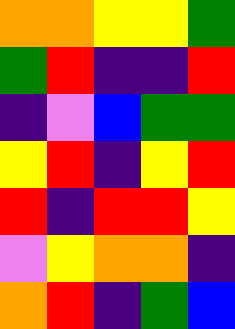[["orange", "orange", "yellow", "yellow", "green"], ["green", "red", "indigo", "indigo", "red"], ["indigo", "violet", "blue", "green", "green"], ["yellow", "red", "indigo", "yellow", "red"], ["red", "indigo", "red", "red", "yellow"], ["violet", "yellow", "orange", "orange", "indigo"], ["orange", "red", "indigo", "green", "blue"]]